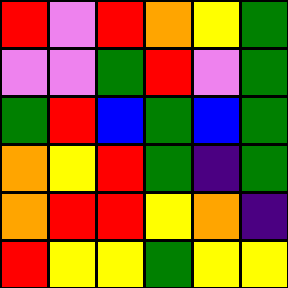[["red", "violet", "red", "orange", "yellow", "green"], ["violet", "violet", "green", "red", "violet", "green"], ["green", "red", "blue", "green", "blue", "green"], ["orange", "yellow", "red", "green", "indigo", "green"], ["orange", "red", "red", "yellow", "orange", "indigo"], ["red", "yellow", "yellow", "green", "yellow", "yellow"]]